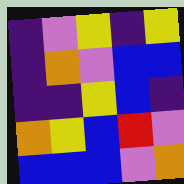[["indigo", "violet", "yellow", "indigo", "yellow"], ["indigo", "orange", "violet", "blue", "blue"], ["indigo", "indigo", "yellow", "blue", "indigo"], ["orange", "yellow", "blue", "red", "violet"], ["blue", "blue", "blue", "violet", "orange"]]